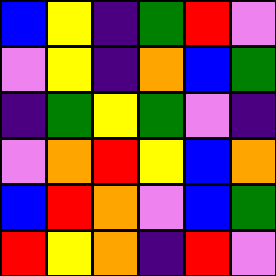[["blue", "yellow", "indigo", "green", "red", "violet"], ["violet", "yellow", "indigo", "orange", "blue", "green"], ["indigo", "green", "yellow", "green", "violet", "indigo"], ["violet", "orange", "red", "yellow", "blue", "orange"], ["blue", "red", "orange", "violet", "blue", "green"], ["red", "yellow", "orange", "indigo", "red", "violet"]]